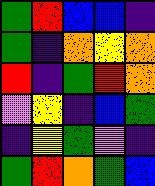[["green", "red", "blue", "blue", "indigo"], ["green", "indigo", "orange", "yellow", "orange"], ["red", "indigo", "green", "red", "orange"], ["violet", "yellow", "indigo", "blue", "green"], ["indigo", "yellow", "green", "violet", "indigo"], ["green", "red", "orange", "green", "blue"]]